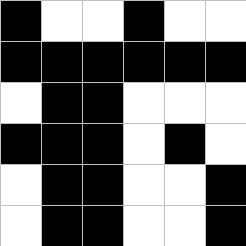[["black", "white", "white", "black", "white", "white"], ["black", "black", "black", "black", "black", "black"], ["white", "black", "black", "white", "white", "white"], ["black", "black", "black", "white", "black", "white"], ["white", "black", "black", "white", "white", "black"], ["white", "black", "black", "white", "white", "black"]]